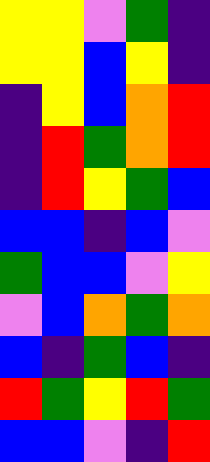[["yellow", "yellow", "violet", "green", "indigo"], ["yellow", "yellow", "blue", "yellow", "indigo"], ["indigo", "yellow", "blue", "orange", "red"], ["indigo", "red", "green", "orange", "red"], ["indigo", "red", "yellow", "green", "blue"], ["blue", "blue", "indigo", "blue", "violet"], ["green", "blue", "blue", "violet", "yellow"], ["violet", "blue", "orange", "green", "orange"], ["blue", "indigo", "green", "blue", "indigo"], ["red", "green", "yellow", "red", "green"], ["blue", "blue", "violet", "indigo", "red"]]